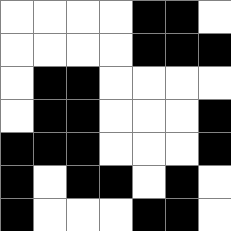[["white", "white", "white", "white", "black", "black", "white"], ["white", "white", "white", "white", "black", "black", "black"], ["white", "black", "black", "white", "white", "white", "white"], ["white", "black", "black", "white", "white", "white", "black"], ["black", "black", "black", "white", "white", "white", "black"], ["black", "white", "black", "black", "white", "black", "white"], ["black", "white", "white", "white", "black", "black", "white"]]